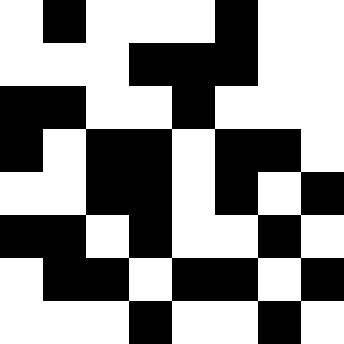[["white", "black", "white", "white", "white", "black", "white", "white"], ["white", "white", "white", "black", "black", "black", "white", "white"], ["black", "black", "white", "white", "black", "white", "white", "white"], ["black", "white", "black", "black", "white", "black", "black", "white"], ["white", "white", "black", "black", "white", "black", "white", "black"], ["black", "black", "white", "black", "white", "white", "black", "white"], ["white", "black", "black", "white", "black", "black", "white", "black"], ["white", "white", "white", "black", "white", "white", "black", "white"]]